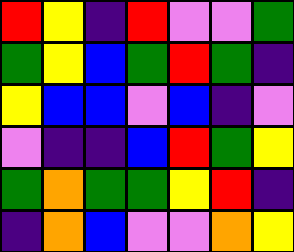[["red", "yellow", "indigo", "red", "violet", "violet", "green"], ["green", "yellow", "blue", "green", "red", "green", "indigo"], ["yellow", "blue", "blue", "violet", "blue", "indigo", "violet"], ["violet", "indigo", "indigo", "blue", "red", "green", "yellow"], ["green", "orange", "green", "green", "yellow", "red", "indigo"], ["indigo", "orange", "blue", "violet", "violet", "orange", "yellow"]]